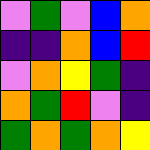[["violet", "green", "violet", "blue", "orange"], ["indigo", "indigo", "orange", "blue", "red"], ["violet", "orange", "yellow", "green", "indigo"], ["orange", "green", "red", "violet", "indigo"], ["green", "orange", "green", "orange", "yellow"]]